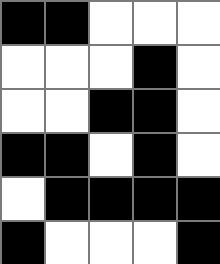[["black", "black", "white", "white", "white"], ["white", "white", "white", "black", "white"], ["white", "white", "black", "black", "white"], ["black", "black", "white", "black", "white"], ["white", "black", "black", "black", "black"], ["black", "white", "white", "white", "black"]]